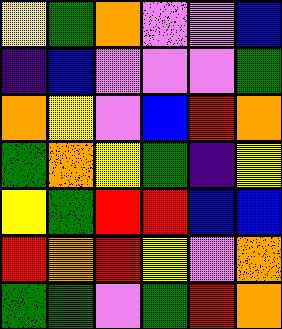[["yellow", "green", "orange", "violet", "violet", "blue"], ["indigo", "blue", "violet", "violet", "violet", "green"], ["orange", "yellow", "violet", "blue", "red", "orange"], ["green", "orange", "yellow", "green", "indigo", "yellow"], ["yellow", "green", "red", "red", "blue", "blue"], ["red", "orange", "red", "yellow", "violet", "orange"], ["green", "green", "violet", "green", "red", "orange"]]